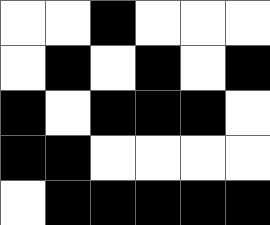[["white", "white", "black", "white", "white", "white"], ["white", "black", "white", "black", "white", "black"], ["black", "white", "black", "black", "black", "white"], ["black", "black", "white", "white", "white", "white"], ["white", "black", "black", "black", "black", "black"]]